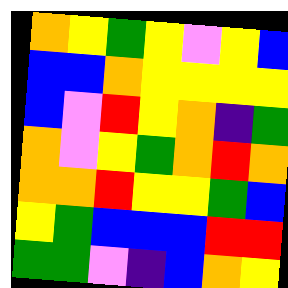[["orange", "yellow", "green", "yellow", "violet", "yellow", "blue"], ["blue", "blue", "orange", "yellow", "yellow", "yellow", "yellow"], ["blue", "violet", "red", "yellow", "orange", "indigo", "green"], ["orange", "violet", "yellow", "green", "orange", "red", "orange"], ["orange", "orange", "red", "yellow", "yellow", "green", "blue"], ["yellow", "green", "blue", "blue", "blue", "red", "red"], ["green", "green", "violet", "indigo", "blue", "orange", "yellow"]]